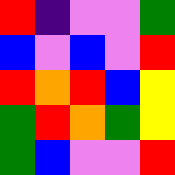[["red", "indigo", "violet", "violet", "green"], ["blue", "violet", "blue", "violet", "red"], ["red", "orange", "red", "blue", "yellow"], ["green", "red", "orange", "green", "yellow"], ["green", "blue", "violet", "violet", "red"]]